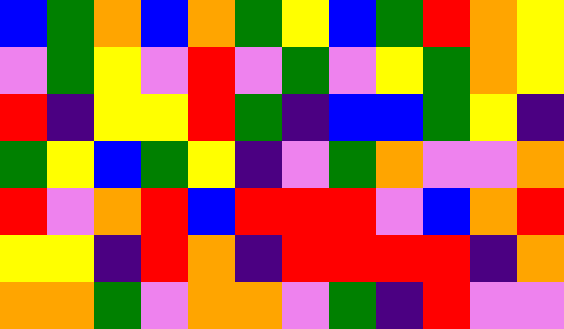[["blue", "green", "orange", "blue", "orange", "green", "yellow", "blue", "green", "red", "orange", "yellow"], ["violet", "green", "yellow", "violet", "red", "violet", "green", "violet", "yellow", "green", "orange", "yellow"], ["red", "indigo", "yellow", "yellow", "red", "green", "indigo", "blue", "blue", "green", "yellow", "indigo"], ["green", "yellow", "blue", "green", "yellow", "indigo", "violet", "green", "orange", "violet", "violet", "orange"], ["red", "violet", "orange", "red", "blue", "red", "red", "red", "violet", "blue", "orange", "red"], ["yellow", "yellow", "indigo", "red", "orange", "indigo", "red", "red", "red", "red", "indigo", "orange"], ["orange", "orange", "green", "violet", "orange", "orange", "violet", "green", "indigo", "red", "violet", "violet"]]